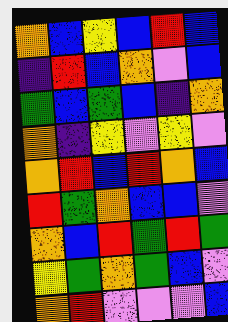[["orange", "blue", "yellow", "blue", "red", "blue"], ["indigo", "red", "blue", "orange", "violet", "blue"], ["green", "blue", "green", "blue", "indigo", "orange"], ["orange", "indigo", "yellow", "violet", "yellow", "violet"], ["orange", "red", "blue", "red", "orange", "blue"], ["red", "green", "orange", "blue", "blue", "violet"], ["orange", "blue", "red", "green", "red", "green"], ["yellow", "green", "orange", "green", "blue", "violet"], ["orange", "red", "violet", "violet", "violet", "blue"]]